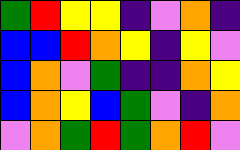[["green", "red", "yellow", "yellow", "indigo", "violet", "orange", "indigo"], ["blue", "blue", "red", "orange", "yellow", "indigo", "yellow", "violet"], ["blue", "orange", "violet", "green", "indigo", "indigo", "orange", "yellow"], ["blue", "orange", "yellow", "blue", "green", "violet", "indigo", "orange"], ["violet", "orange", "green", "red", "green", "orange", "red", "violet"]]